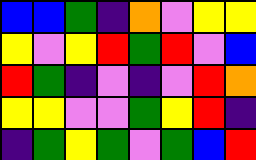[["blue", "blue", "green", "indigo", "orange", "violet", "yellow", "yellow"], ["yellow", "violet", "yellow", "red", "green", "red", "violet", "blue"], ["red", "green", "indigo", "violet", "indigo", "violet", "red", "orange"], ["yellow", "yellow", "violet", "violet", "green", "yellow", "red", "indigo"], ["indigo", "green", "yellow", "green", "violet", "green", "blue", "red"]]